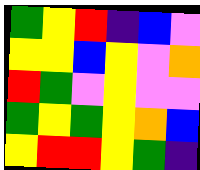[["green", "yellow", "red", "indigo", "blue", "violet"], ["yellow", "yellow", "blue", "yellow", "violet", "orange"], ["red", "green", "violet", "yellow", "violet", "violet"], ["green", "yellow", "green", "yellow", "orange", "blue"], ["yellow", "red", "red", "yellow", "green", "indigo"]]